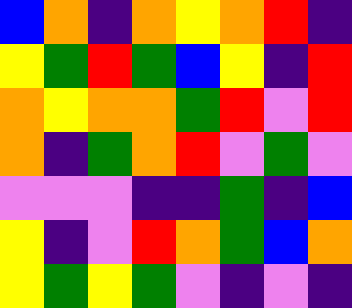[["blue", "orange", "indigo", "orange", "yellow", "orange", "red", "indigo"], ["yellow", "green", "red", "green", "blue", "yellow", "indigo", "red"], ["orange", "yellow", "orange", "orange", "green", "red", "violet", "red"], ["orange", "indigo", "green", "orange", "red", "violet", "green", "violet"], ["violet", "violet", "violet", "indigo", "indigo", "green", "indigo", "blue"], ["yellow", "indigo", "violet", "red", "orange", "green", "blue", "orange"], ["yellow", "green", "yellow", "green", "violet", "indigo", "violet", "indigo"]]